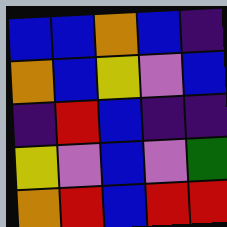[["blue", "blue", "orange", "blue", "indigo"], ["orange", "blue", "yellow", "violet", "blue"], ["indigo", "red", "blue", "indigo", "indigo"], ["yellow", "violet", "blue", "violet", "green"], ["orange", "red", "blue", "red", "red"]]